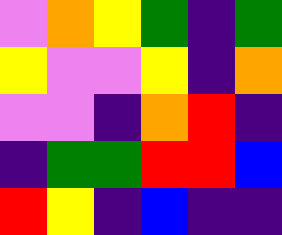[["violet", "orange", "yellow", "green", "indigo", "green"], ["yellow", "violet", "violet", "yellow", "indigo", "orange"], ["violet", "violet", "indigo", "orange", "red", "indigo"], ["indigo", "green", "green", "red", "red", "blue"], ["red", "yellow", "indigo", "blue", "indigo", "indigo"]]